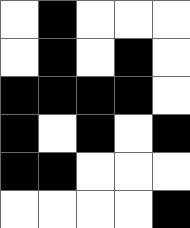[["white", "black", "white", "white", "white"], ["white", "black", "white", "black", "white"], ["black", "black", "black", "black", "white"], ["black", "white", "black", "white", "black"], ["black", "black", "white", "white", "white"], ["white", "white", "white", "white", "black"]]